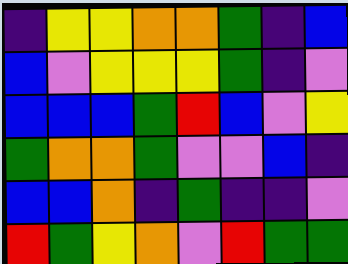[["indigo", "yellow", "yellow", "orange", "orange", "green", "indigo", "blue"], ["blue", "violet", "yellow", "yellow", "yellow", "green", "indigo", "violet"], ["blue", "blue", "blue", "green", "red", "blue", "violet", "yellow"], ["green", "orange", "orange", "green", "violet", "violet", "blue", "indigo"], ["blue", "blue", "orange", "indigo", "green", "indigo", "indigo", "violet"], ["red", "green", "yellow", "orange", "violet", "red", "green", "green"]]